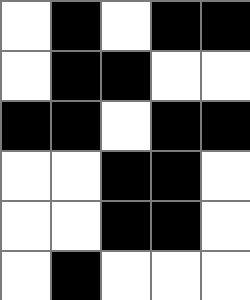[["white", "black", "white", "black", "black"], ["white", "black", "black", "white", "white"], ["black", "black", "white", "black", "black"], ["white", "white", "black", "black", "white"], ["white", "white", "black", "black", "white"], ["white", "black", "white", "white", "white"]]